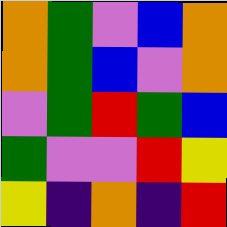[["orange", "green", "violet", "blue", "orange"], ["orange", "green", "blue", "violet", "orange"], ["violet", "green", "red", "green", "blue"], ["green", "violet", "violet", "red", "yellow"], ["yellow", "indigo", "orange", "indigo", "red"]]